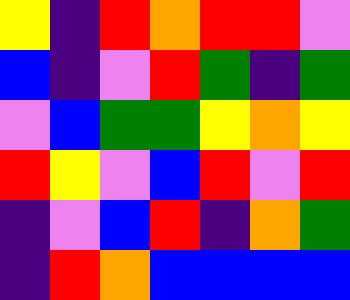[["yellow", "indigo", "red", "orange", "red", "red", "violet"], ["blue", "indigo", "violet", "red", "green", "indigo", "green"], ["violet", "blue", "green", "green", "yellow", "orange", "yellow"], ["red", "yellow", "violet", "blue", "red", "violet", "red"], ["indigo", "violet", "blue", "red", "indigo", "orange", "green"], ["indigo", "red", "orange", "blue", "blue", "blue", "blue"]]